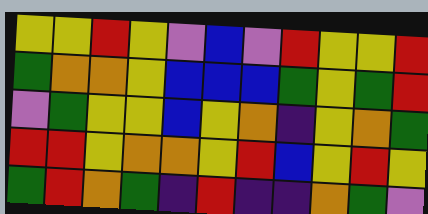[["yellow", "yellow", "red", "yellow", "violet", "blue", "violet", "red", "yellow", "yellow", "red"], ["green", "orange", "orange", "yellow", "blue", "blue", "blue", "green", "yellow", "green", "red"], ["violet", "green", "yellow", "yellow", "blue", "yellow", "orange", "indigo", "yellow", "orange", "green"], ["red", "red", "yellow", "orange", "orange", "yellow", "red", "blue", "yellow", "red", "yellow"], ["green", "red", "orange", "green", "indigo", "red", "indigo", "indigo", "orange", "green", "violet"]]